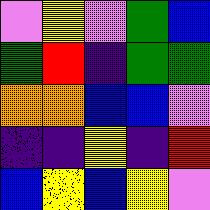[["violet", "yellow", "violet", "green", "blue"], ["green", "red", "indigo", "green", "green"], ["orange", "orange", "blue", "blue", "violet"], ["indigo", "indigo", "yellow", "indigo", "red"], ["blue", "yellow", "blue", "yellow", "violet"]]